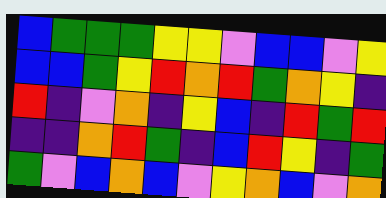[["blue", "green", "green", "green", "yellow", "yellow", "violet", "blue", "blue", "violet", "yellow"], ["blue", "blue", "green", "yellow", "red", "orange", "red", "green", "orange", "yellow", "indigo"], ["red", "indigo", "violet", "orange", "indigo", "yellow", "blue", "indigo", "red", "green", "red"], ["indigo", "indigo", "orange", "red", "green", "indigo", "blue", "red", "yellow", "indigo", "green"], ["green", "violet", "blue", "orange", "blue", "violet", "yellow", "orange", "blue", "violet", "orange"]]